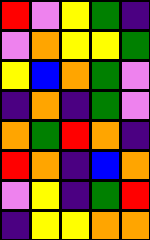[["red", "violet", "yellow", "green", "indigo"], ["violet", "orange", "yellow", "yellow", "green"], ["yellow", "blue", "orange", "green", "violet"], ["indigo", "orange", "indigo", "green", "violet"], ["orange", "green", "red", "orange", "indigo"], ["red", "orange", "indigo", "blue", "orange"], ["violet", "yellow", "indigo", "green", "red"], ["indigo", "yellow", "yellow", "orange", "orange"]]